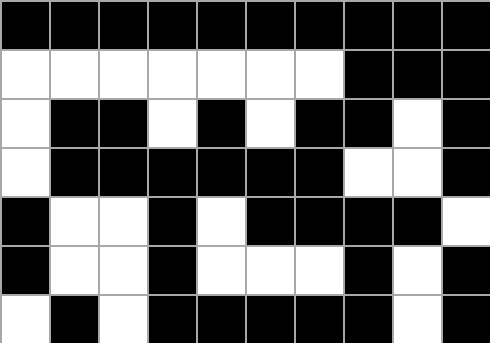[["black", "black", "black", "black", "black", "black", "black", "black", "black", "black"], ["white", "white", "white", "white", "white", "white", "white", "black", "black", "black"], ["white", "black", "black", "white", "black", "white", "black", "black", "white", "black"], ["white", "black", "black", "black", "black", "black", "black", "white", "white", "black"], ["black", "white", "white", "black", "white", "black", "black", "black", "black", "white"], ["black", "white", "white", "black", "white", "white", "white", "black", "white", "black"], ["white", "black", "white", "black", "black", "black", "black", "black", "white", "black"]]